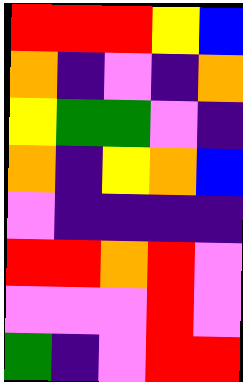[["red", "red", "red", "yellow", "blue"], ["orange", "indigo", "violet", "indigo", "orange"], ["yellow", "green", "green", "violet", "indigo"], ["orange", "indigo", "yellow", "orange", "blue"], ["violet", "indigo", "indigo", "indigo", "indigo"], ["red", "red", "orange", "red", "violet"], ["violet", "violet", "violet", "red", "violet"], ["green", "indigo", "violet", "red", "red"]]